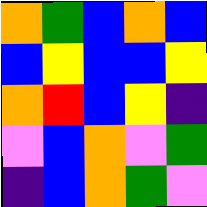[["orange", "green", "blue", "orange", "blue"], ["blue", "yellow", "blue", "blue", "yellow"], ["orange", "red", "blue", "yellow", "indigo"], ["violet", "blue", "orange", "violet", "green"], ["indigo", "blue", "orange", "green", "violet"]]